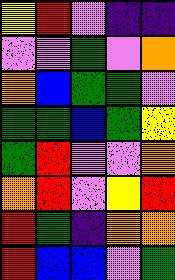[["yellow", "red", "violet", "indigo", "indigo"], ["violet", "violet", "green", "violet", "orange"], ["orange", "blue", "green", "green", "violet"], ["green", "green", "blue", "green", "yellow"], ["green", "red", "violet", "violet", "orange"], ["orange", "red", "violet", "yellow", "red"], ["red", "green", "indigo", "orange", "orange"], ["red", "blue", "blue", "violet", "green"]]